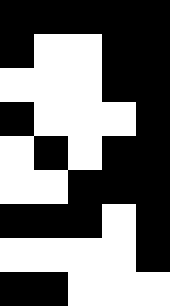[["black", "black", "black", "black", "black"], ["black", "white", "white", "black", "black"], ["white", "white", "white", "black", "black"], ["black", "white", "white", "white", "black"], ["white", "black", "white", "black", "black"], ["white", "white", "black", "black", "black"], ["black", "black", "black", "white", "black"], ["white", "white", "white", "white", "black"], ["black", "black", "white", "white", "white"]]